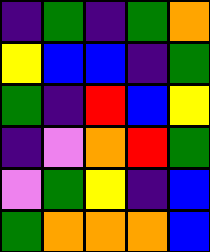[["indigo", "green", "indigo", "green", "orange"], ["yellow", "blue", "blue", "indigo", "green"], ["green", "indigo", "red", "blue", "yellow"], ["indigo", "violet", "orange", "red", "green"], ["violet", "green", "yellow", "indigo", "blue"], ["green", "orange", "orange", "orange", "blue"]]